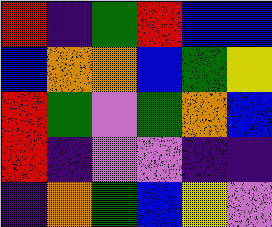[["red", "indigo", "green", "red", "blue", "blue"], ["blue", "orange", "orange", "blue", "green", "yellow"], ["red", "green", "violet", "green", "orange", "blue"], ["red", "indigo", "violet", "violet", "indigo", "indigo"], ["indigo", "orange", "green", "blue", "yellow", "violet"]]